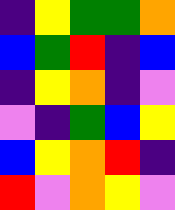[["indigo", "yellow", "green", "green", "orange"], ["blue", "green", "red", "indigo", "blue"], ["indigo", "yellow", "orange", "indigo", "violet"], ["violet", "indigo", "green", "blue", "yellow"], ["blue", "yellow", "orange", "red", "indigo"], ["red", "violet", "orange", "yellow", "violet"]]